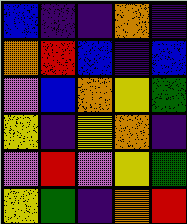[["blue", "indigo", "indigo", "orange", "indigo"], ["orange", "red", "blue", "indigo", "blue"], ["violet", "blue", "orange", "yellow", "green"], ["yellow", "indigo", "yellow", "orange", "indigo"], ["violet", "red", "violet", "yellow", "green"], ["yellow", "green", "indigo", "orange", "red"]]